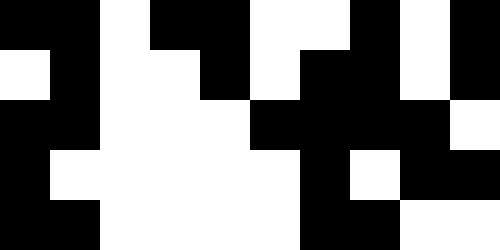[["black", "black", "white", "black", "black", "white", "white", "black", "white", "black"], ["white", "black", "white", "white", "black", "white", "black", "black", "white", "black"], ["black", "black", "white", "white", "white", "black", "black", "black", "black", "white"], ["black", "white", "white", "white", "white", "white", "black", "white", "black", "black"], ["black", "black", "white", "white", "white", "white", "black", "black", "white", "white"]]